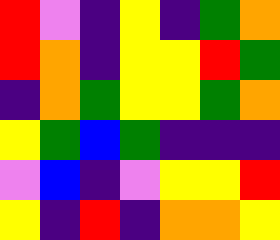[["red", "violet", "indigo", "yellow", "indigo", "green", "orange"], ["red", "orange", "indigo", "yellow", "yellow", "red", "green"], ["indigo", "orange", "green", "yellow", "yellow", "green", "orange"], ["yellow", "green", "blue", "green", "indigo", "indigo", "indigo"], ["violet", "blue", "indigo", "violet", "yellow", "yellow", "red"], ["yellow", "indigo", "red", "indigo", "orange", "orange", "yellow"]]